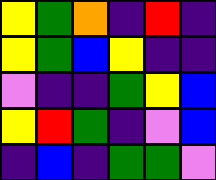[["yellow", "green", "orange", "indigo", "red", "indigo"], ["yellow", "green", "blue", "yellow", "indigo", "indigo"], ["violet", "indigo", "indigo", "green", "yellow", "blue"], ["yellow", "red", "green", "indigo", "violet", "blue"], ["indigo", "blue", "indigo", "green", "green", "violet"]]